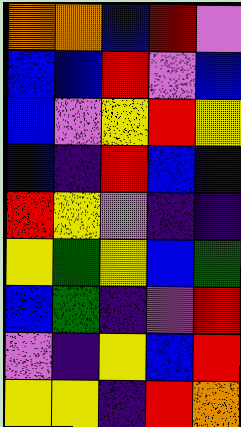[["orange", "orange", "blue", "red", "violet"], ["blue", "blue", "red", "violet", "blue"], ["blue", "violet", "yellow", "red", "yellow"], ["blue", "indigo", "red", "blue", "indigo"], ["red", "yellow", "violet", "indigo", "indigo"], ["yellow", "green", "yellow", "blue", "green"], ["blue", "green", "indigo", "violet", "red"], ["violet", "indigo", "yellow", "blue", "red"], ["yellow", "yellow", "indigo", "red", "orange"]]